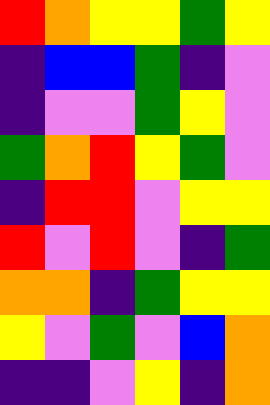[["red", "orange", "yellow", "yellow", "green", "yellow"], ["indigo", "blue", "blue", "green", "indigo", "violet"], ["indigo", "violet", "violet", "green", "yellow", "violet"], ["green", "orange", "red", "yellow", "green", "violet"], ["indigo", "red", "red", "violet", "yellow", "yellow"], ["red", "violet", "red", "violet", "indigo", "green"], ["orange", "orange", "indigo", "green", "yellow", "yellow"], ["yellow", "violet", "green", "violet", "blue", "orange"], ["indigo", "indigo", "violet", "yellow", "indigo", "orange"]]